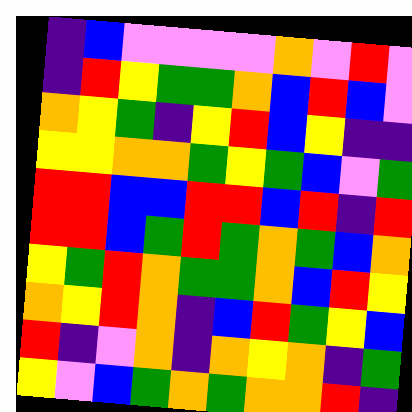[["indigo", "blue", "violet", "violet", "violet", "violet", "orange", "violet", "red", "violet"], ["indigo", "red", "yellow", "green", "green", "orange", "blue", "red", "blue", "violet"], ["orange", "yellow", "green", "indigo", "yellow", "red", "blue", "yellow", "indigo", "indigo"], ["yellow", "yellow", "orange", "orange", "green", "yellow", "green", "blue", "violet", "green"], ["red", "red", "blue", "blue", "red", "red", "blue", "red", "indigo", "red"], ["red", "red", "blue", "green", "red", "green", "orange", "green", "blue", "orange"], ["yellow", "green", "red", "orange", "green", "green", "orange", "blue", "red", "yellow"], ["orange", "yellow", "red", "orange", "indigo", "blue", "red", "green", "yellow", "blue"], ["red", "indigo", "violet", "orange", "indigo", "orange", "yellow", "orange", "indigo", "green"], ["yellow", "violet", "blue", "green", "orange", "green", "orange", "orange", "red", "indigo"]]